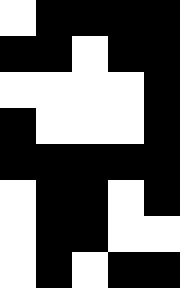[["white", "black", "black", "black", "black"], ["black", "black", "white", "black", "black"], ["white", "white", "white", "white", "black"], ["black", "white", "white", "white", "black"], ["black", "black", "black", "black", "black"], ["white", "black", "black", "white", "black"], ["white", "black", "black", "white", "white"], ["white", "black", "white", "black", "black"]]